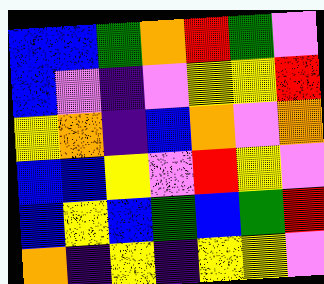[["blue", "blue", "green", "orange", "red", "green", "violet"], ["blue", "violet", "indigo", "violet", "yellow", "yellow", "red"], ["yellow", "orange", "indigo", "blue", "orange", "violet", "orange"], ["blue", "blue", "yellow", "violet", "red", "yellow", "violet"], ["blue", "yellow", "blue", "green", "blue", "green", "red"], ["orange", "indigo", "yellow", "indigo", "yellow", "yellow", "violet"]]